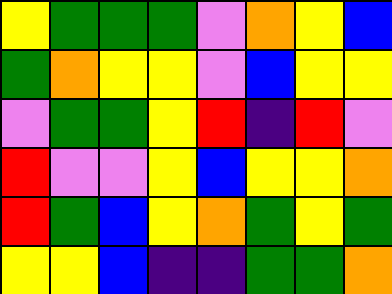[["yellow", "green", "green", "green", "violet", "orange", "yellow", "blue"], ["green", "orange", "yellow", "yellow", "violet", "blue", "yellow", "yellow"], ["violet", "green", "green", "yellow", "red", "indigo", "red", "violet"], ["red", "violet", "violet", "yellow", "blue", "yellow", "yellow", "orange"], ["red", "green", "blue", "yellow", "orange", "green", "yellow", "green"], ["yellow", "yellow", "blue", "indigo", "indigo", "green", "green", "orange"]]